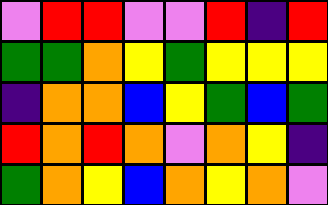[["violet", "red", "red", "violet", "violet", "red", "indigo", "red"], ["green", "green", "orange", "yellow", "green", "yellow", "yellow", "yellow"], ["indigo", "orange", "orange", "blue", "yellow", "green", "blue", "green"], ["red", "orange", "red", "orange", "violet", "orange", "yellow", "indigo"], ["green", "orange", "yellow", "blue", "orange", "yellow", "orange", "violet"]]